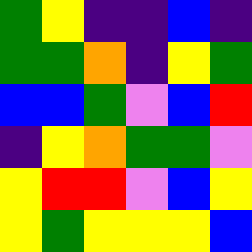[["green", "yellow", "indigo", "indigo", "blue", "indigo"], ["green", "green", "orange", "indigo", "yellow", "green"], ["blue", "blue", "green", "violet", "blue", "red"], ["indigo", "yellow", "orange", "green", "green", "violet"], ["yellow", "red", "red", "violet", "blue", "yellow"], ["yellow", "green", "yellow", "yellow", "yellow", "blue"]]